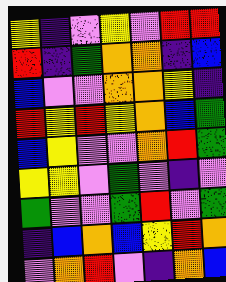[["yellow", "indigo", "violet", "yellow", "violet", "red", "red"], ["red", "indigo", "green", "orange", "orange", "indigo", "blue"], ["blue", "violet", "violet", "orange", "orange", "yellow", "indigo"], ["red", "yellow", "red", "yellow", "orange", "blue", "green"], ["blue", "yellow", "violet", "violet", "orange", "red", "green"], ["yellow", "yellow", "violet", "green", "violet", "indigo", "violet"], ["green", "violet", "violet", "green", "red", "violet", "green"], ["indigo", "blue", "orange", "blue", "yellow", "red", "orange"], ["violet", "orange", "red", "violet", "indigo", "orange", "blue"]]